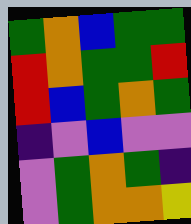[["green", "orange", "blue", "green", "green"], ["red", "orange", "green", "green", "red"], ["red", "blue", "green", "orange", "green"], ["indigo", "violet", "blue", "violet", "violet"], ["violet", "green", "orange", "green", "indigo"], ["violet", "green", "orange", "orange", "yellow"]]